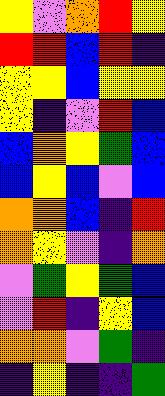[["yellow", "violet", "orange", "red", "yellow"], ["red", "red", "blue", "red", "indigo"], ["yellow", "yellow", "blue", "yellow", "yellow"], ["yellow", "indigo", "violet", "red", "blue"], ["blue", "orange", "yellow", "green", "blue"], ["blue", "yellow", "blue", "violet", "blue"], ["orange", "orange", "blue", "indigo", "red"], ["orange", "yellow", "violet", "indigo", "orange"], ["violet", "green", "yellow", "green", "blue"], ["violet", "red", "indigo", "yellow", "blue"], ["orange", "orange", "violet", "green", "indigo"], ["indigo", "yellow", "indigo", "indigo", "green"]]